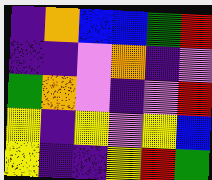[["indigo", "orange", "blue", "blue", "green", "red"], ["indigo", "indigo", "violet", "orange", "indigo", "violet"], ["green", "orange", "violet", "indigo", "violet", "red"], ["yellow", "indigo", "yellow", "violet", "yellow", "blue"], ["yellow", "indigo", "indigo", "yellow", "red", "green"]]